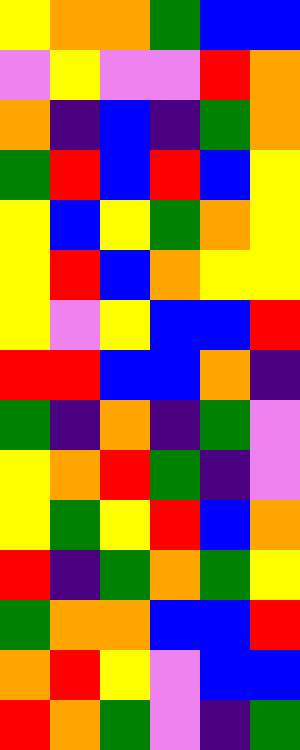[["yellow", "orange", "orange", "green", "blue", "blue"], ["violet", "yellow", "violet", "violet", "red", "orange"], ["orange", "indigo", "blue", "indigo", "green", "orange"], ["green", "red", "blue", "red", "blue", "yellow"], ["yellow", "blue", "yellow", "green", "orange", "yellow"], ["yellow", "red", "blue", "orange", "yellow", "yellow"], ["yellow", "violet", "yellow", "blue", "blue", "red"], ["red", "red", "blue", "blue", "orange", "indigo"], ["green", "indigo", "orange", "indigo", "green", "violet"], ["yellow", "orange", "red", "green", "indigo", "violet"], ["yellow", "green", "yellow", "red", "blue", "orange"], ["red", "indigo", "green", "orange", "green", "yellow"], ["green", "orange", "orange", "blue", "blue", "red"], ["orange", "red", "yellow", "violet", "blue", "blue"], ["red", "orange", "green", "violet", "indigo", "green"]]